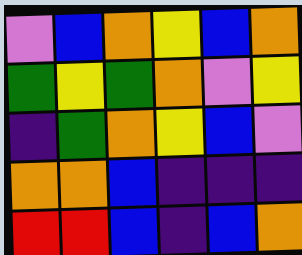[["violet", "blue", "orange", "yellow", "blue", "orange"], ["green", "yellow", "green", "orange", "violet", "yellow"], ["indigo", "green", "orange", "yellow", "blue", "violet"], ["orange", "orange", "blue", "indigo", "indigo", "indigo"], ["red", "red", "blue", "indigo", "blue", "orange"]]